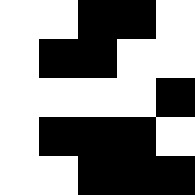[["white", "white", "black", "black", "white"], ["white", "black", "black", "white", "white"], ["white", "white", "white", "white", "black"], ["white", "black", "black", "black", "white"], ["white", "white", "black", "black", "black"]]